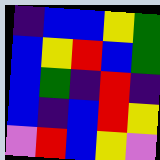[["indigo", "blue", "blue", "yellow", "green"], ["blue", "yellow", "red", "blue", "green"], ["blue", "green", "indigo", "red", "indigo"], ["blue", "indigo", "blue", "red", "yellow"], ["violet", "red", "blue", "yellow", "violet"]]